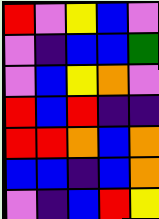[["red", "violet", "yellow", "blue", "violet"], ["violet", "indigo", "blue", "blue", "green"], ["violet", "blue", "yellow", "orange", "violet"], ["red", "blue", "red", "indigo", "indigo"], ["red", "red", "orange", "blue", "orange"], ["blue", "blue", "indigo", "blue", "orange"], ["violet", "indigo", "blue", "red", "yellow"]]